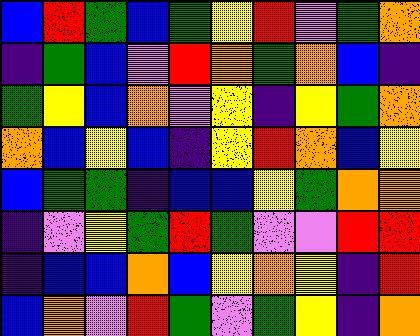[["blue", "red", "green", "blue", "green", "yellow", "red", "violet", "green", "orange"], ["indigo", "green", "blue", "violet", "red", "orange", "green", "orange", "blue", "indigo"], ["green", "yellow", "blue", "orange", "violet", "yellow", "indigo", "yellow", "green", "orange"], ["orange", "blue", "yellow", "blue", "indigo", "yellow", "red", "orange", "blue", "yellow"], ["blue", "green", "green", "indigo", "blue", "blue", "yellow", "green", "orange", "orange"], ["indigo", "violet", "yellow", "green", "red", "green", "violet", "violet", "red", "red"], ["indigo", "blue", "blue", "orange", "blue", "yellow", "orange", "yellow", "indigo", "red"], ["blue", "orange", "violet", "red", "green", "violet", "green", "yellow", "indigo", "orange"]]